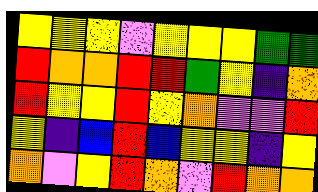[["yellow", "yellow", "yellow", "violet", "yellow", "yellow", "yellow", "green", "green"], ["red", "orange", "orange", "red", "red", "green", "yellow", "indigo", "orange"], ["red", "yellow", "yellow", "red", "yellow", "orange", "violet", "violet", "red"], ["yellow", "indigo", "blue", "red", "blue", "yellow", "yellow", "indigo", "yellow"], ["orange", "violet", "yellow", "red", "orange", "violet", "red", "orange", "orange"]]